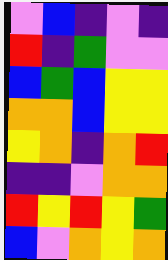[["violet", "blue", "indigo", "violet", "indigo"], ["red", "indigo", "green", "violet", "violet"], ["blue", "green", "blue", "yellow", "yellow"], ["orange", "orange", "blue", "yellow", "yellow"], ["yellow", "orange", "indigo", "orange", "red"], ["indigo", "indigo", "violet", "orange", "orange"], ["red", "yellow", "red", "yellow", "green"], ["blue", "violet", "orange", "yellow", "orange"]]